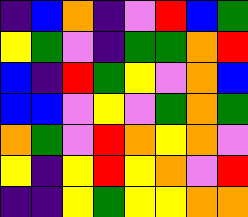[["indigo", "blue", "orange", "indigo", "violet", "red", "blue", "green"], ["yellow", "green", "violet", "indigo", "green", "green", "orange", "red"], ["blue", "indigo", "red", "green", "yellow", "violet", "orange", "blue"], ["blue", "blue", "violet", "yellow", "violet", "green", "orange", "green"], ["orange", "green", "violet", "red", "orange", "yellow", "orange", "violet"], ["yellow", "indigo", "yellow", "red", "yellow", "orange", "violet", "red"], ["indigo", "indigo", "yellow", "green", "yellow", "yellow", "orange", "orange"]]